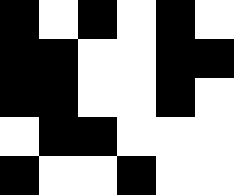[["black", "white", "black", "white", "black", "white"], ["black", "black", "white", "white", "black", "black"], ["black", "black", "white", "white", "black", "white"], ["white", "black", "black", "white", "white", "white"], ["black", "white", "white", "black", "white", "white"]]